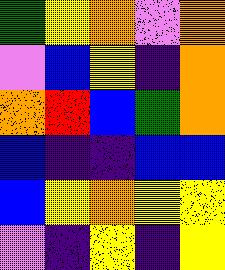[["green", "yellow", "orange", "violet", "orange"], ["violet", "blue", "yellow", "indigo", "orange"], ["orange", "red", "blue", "green", "orange"], ["blue", "indigo", "indigo", "blue", "blue"], ["blue", "yellow", "orange", "yellow", "yellow"], ["violet", "indigo", "yellow", "indigo", "yellow"]]